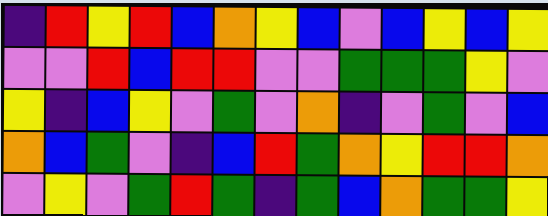[["indigo", "red", "yellow", "red", "blue", "orange", "yellow", "blue", "violet", "blue", "yellow", "blue", "yellow"], ["violet", "violet", "red", "blue", "red", "red", "violet", "violet", "green", "green", "green", "yellow", "violet"], ["yellow", "indigo", "blue", "yellow", "violet", "green", "violet", "orange", "indigo", "violet", "green", "violet", "blue"], ["orange", "blue", "green", "violet", "indigo", "blue", "red", "green", "orange", "yellow", "red", "red", "orange"], ["violet", "yellow", "violet", "green", "red", "green", "indigo", "green", "blue", "orange", "green", "green", "yellow"]]